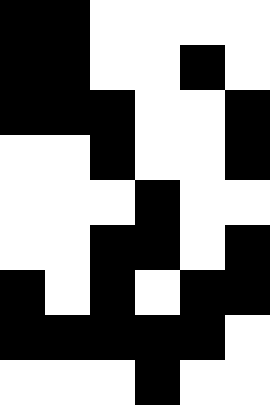[["black", "black", "white", "white", "white", "white"], ["black", "black", "white", "white", "black", "white"], ["black", "black", "black", "white", "white", "black"], ["white", "white", "black", "white", "white", "black"], ["white", "white", "white", "black", "white", "white"], ["white", "white", "black", "black", "white", "black"], ["black", "white", "black", "white", "black", "black"], ["black", "black", "black", "black", "black", "white"], ["white", "white", "white", "black", "white", "white"]]